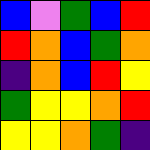[["blue", "violet", "green", "blue", "red"], ["red", "orange", "blue", "green", "orange"], ["indigo", "orange", "blue", "red", "yellow"], ["green", "yellow", "yellow", "orange", "red"], ["yellow", "yellow", "orange", "green", "indigo"]]